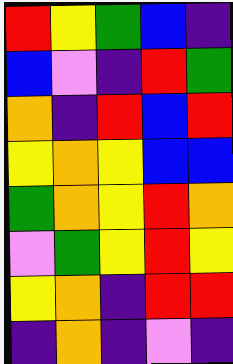[["red", "yellow", "green", "blue", "indigo"], ["blue", "violet", "indigo", "red", "green"], ["orange", "indigo", "red", "blue", "red"], ["yellow", "orange", "yellow", "blue", "blue"], ["green", "orange", "yellow", "red", "orange"], ["violet", "green", "yellow", "red", "yellow"], ["yellow", "orange", "indigo", "red", "red"], ["indigo", "orange", "indigo", "violet", "indigo"]]